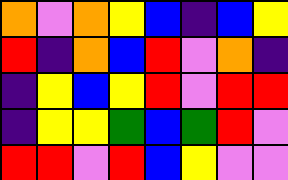[["orange", "violet", "orange", "yellow", "blue", "indigo", "blue", "yellow"], ["red", "indigo", "orange", "blue", "red", "violet", "orange", "indigo"], ["indigo", "yellow", "blue", "yellow", "red", "violet", "red", "red"], ["indigo", "yellow", "yellow", "green", "blue", "green", "red", "violet"], ["red", "red", "violet", "red", "blue", "yellow", "violet", "violet"]]